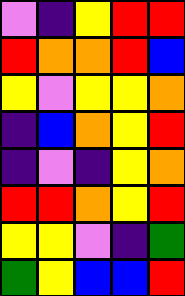[["violet", "indigo", "yellow", "red", "red"], ["red", "orange", "orange", "red", "blue"], ["yellow", "violet", "yellow", "yellow", "orange"], ["indigo", "blue", "orange", "yellow", "red"], ["indigo", "violet", "indigo", "yellow", "orange"], ["red", "red", "orange", "yellow", "red"], ["yellow", "yellow", "violet", "indigo", "green"], ["green", "yellow", "blue", "blue", "red"]]